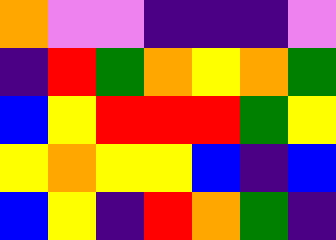[["orange", "violet", "violet", "indigo", "indigo", "indigo", "violet"], ["indigo", "red", "green", "orange", "yellow", "orange", "green"], ["blue", "yellow", "red", "red", "red", "green", "yellow"], ["yellow", "orange", "yellow", "yellow", "blue", "indigo", "blue"], ["blue", "yellow", "indigo", "red", "orange", "green", "indigo"]]